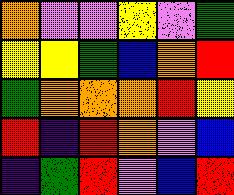[["orange", "violet", "violet", "yellow", "violet", "green"], ["yellow", "yellow", "green", "blue", "orange", "red"], ["green", "orange", "orange", "orange", "red", "yellow"], ["red", "indigo", "red", "orange", "violet", "blue"], ["indigo", "green", "red", "violet", "blue", "red"]]